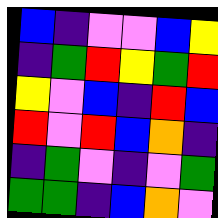[["blue", "indigo", "violet", "violet", "blue", "yellow"], ["indigo", "green", "red", "yellow", "green", "red"], ["yellow", "violet", "blue", "indigo", "red", "blue"], ["red", "violet", "red", "blue", "orange", "indigo"], ["indigo", "green", "violet", "indigo", "violet", "green"], ["green", "green", "indigo", "blue", "orange", "violet"]]